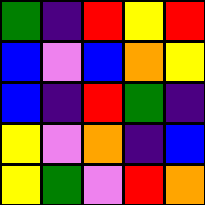[["green", "indigo", "red", "yellow", "red"], ["blue", "violet", "blue", "orange", "yellow"], ["blue", "indigo", "red", "green", "indigo"], ["yellow", "violet", "orange", "indigo", "blue"], ["yellow", "green", "violet", "red", "orange"]]